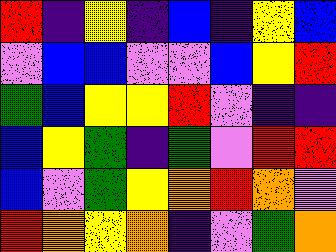[["red", "indigo", "yellow", "indigo", "blue", "indigo", "yellow", "blue"], ["violet", "blue", "blue", "violet", "violet", "blue", "yellow", "red"], ["green", "blue", "yellow", "yellow", "red", "violet", "indigo", "indigo"], ["blue", "yellow", "green", "indigo", "green", "violet", "red", "red"], ["blue", "violet", "green", "yellow", "orange", "red", "orange", "violet"], ["red", "orange", "yellow", "orange", "indigo", "violet", "green", "orange"]]